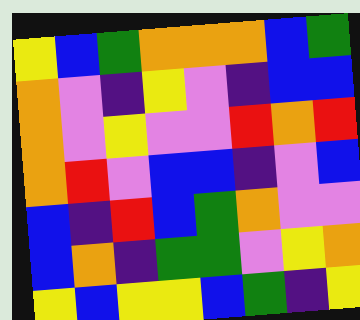[["yellow", "blue", "green", "orange", "orange", "orange", "blue", "green"], ["orange", "violet", "indigo", "yellow", "violet", "indigo", "blue", "blue"], ["orange", "violet", "yellow", "violet", "violet", "red", "orange", "red"], ["orange", "red", "violet", "blue", "blue", "indigo", "violet", "blue"], ["blue", "indigo", "red", "blue", "green", "orange", "violet", "violet"], ["blue", "orange", "indigo", "green", "green", "violet", "yellow", "orange"], ["yellow", "blue", "yellow", "yellow", "blue", "green", "indigo", "yellow"]]